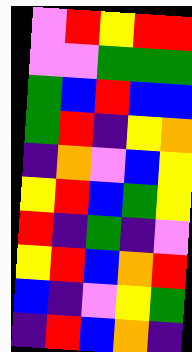[["violet", "red", "yellow", "red", "red"], ["violet", "violet", "green", "green", "green"], ["green", "blue", "red", "blue", "blue"], ["green", "red", "indigo", "yellow", "orange"], ["indigo", "orange", "violet", "blue", "yellow"], ["yellow", "red", "blue", "green", "yellow"], ["red", "indigo", "green", "indigo", "violet"], ["yellow", "red", "blue", "orange", "red"], ["blue", "indigo", "violet", "yellow", "green"], ["indigo", "red", "blue", "orange", "indigo"]]